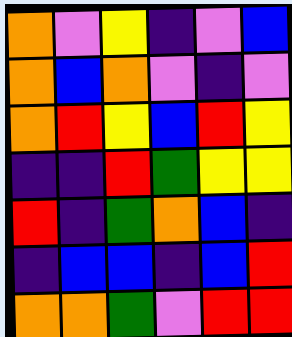[["orange", "violet", "yellow", "indigo", "violet", "blue"], ["orange", "blue", "orange", "violet", "indigo", "violet"], ["orange", "red", "yellow", "blue", "red", "yellow"], ["indigo", "indigo", "red", "green", "yellow", "yellow"], ["red", "indigo", "green", "orange", "blue", "indigo"], ["indigo", "blue", "blue", "indigo", "blue", "red"], ["orange", "orange", "green", "violet", "red", "red"]]